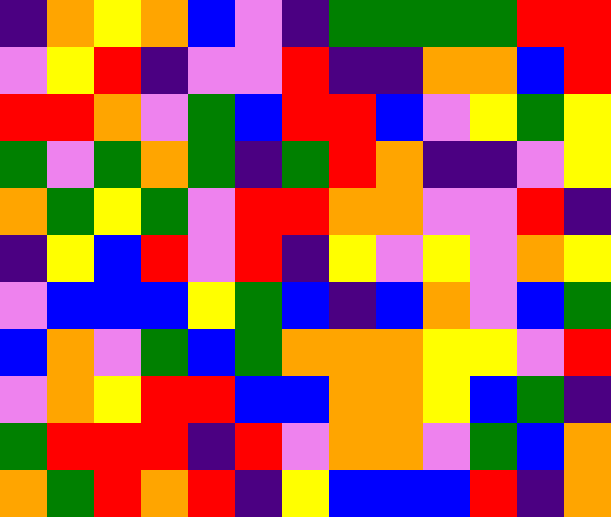[["indigo", "orange", "yellow", "orange", "blue", "violet", "indigo", "green", "green", "green", "green", "red", "red"], ["violet", "yellow", "red", "indigo", "violet", "violet", "red", "indigo", "indigo", "orange", "orange", "blue", "red"], ["red", "red", "orange", "violet", "green", "blue", "red", "red", "blue", "violet", "yellow", "green", "yellow"], ["green", "violet", "green", "orange", "green", "indigo", "green", "red", "orange", "indigo", "indigo", "violet", "yellow"], ["orange", "green", "yellow", "green", "violet", "red", "red", "orange", "orange", "violet", "violet", "red", "indigo"], ["indigo", "yellow", "blue", "red", "violet", "red", "indigo", "yellow", "violet", "yellow", "violet", "orange", "yellow"], ["violet", "blue", "blue", "blue", "yellow", "green", "blue", "indigo", "blue", "orange", "violet", "blue", "green"], ["blue", "orange", "violet", "green", "blue", "green", "orange", "orange", "orange", "yellow", "yellow", "violet", "red"], ["violet", "orange", "yellow", "red", "red", "blue", "blue", "orange", "orange", "yellow", "blue", "green", "indigo"], ["green", "red", "red", "red", "indigo", "red", "violet", "orange", "orange", "violet", "green", "blue", "orange"], ["orange", "green", "red", "orange", "red", "indigo", "yellow", "blue", "blue", "blue", "red", "indigo", "orange"]]